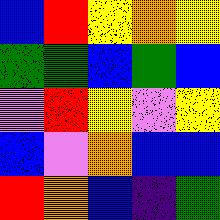[["blue", "red", "yellow", "orange", "yellow"], ["green", "green", "blue", "green", "blue"], ["violet", "red", "yellow", "violet", "yellow"], ["blue", "violet", "orange", "blue", "blue"], ["red", "orange", "blue", "indigo", "green"]]